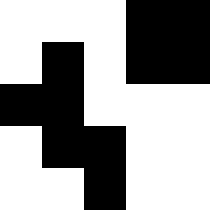[["white", "white", "white", "black", "black"], ["white", "black", "white", "black", "black"], ["black", "black", "white", "white", "white"], ["white", "black", "black", "white", "white"], ["white", "white", "black", "white", "white"]]